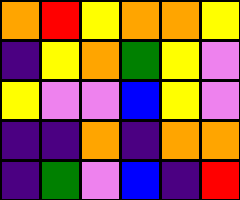[["orange", "red", "yellow", "orange", "orange", "yellow"], ["indigo", "yellow", "orange", "green", "yellow", "violet"], ["yellow", "violet", "violet", "blue", "yellow", "violet"], ["indigo", "indigo", "orange", "indigo", "orange", "orange"], ["indigo", "green", "violet", "blue", "indigo", "red"]]